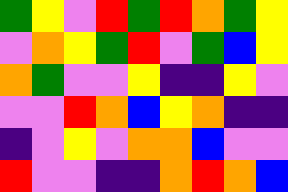[["green", "yellow", "violet", "red", "green", "red", "orange", "green", "yellow"], ["violet", "orange", "yellow", "green", "red", "violet", "green", "blue", "yellow"], ["orange", "green", "violet", "violet", "yellow", "indigo", "indigo", "yellow", "violet"], ["violet", "violet", "red", "orange", "blue", "yellow", "orange", "indigo", "indigo"], ["indigo", "violet", "yellow", "violet", "orange", "orange", "blue", "violet", "violet"], ["red", "violet", "violet", "indigo", "indigo", "orange", "red", "orange", "blue"]]